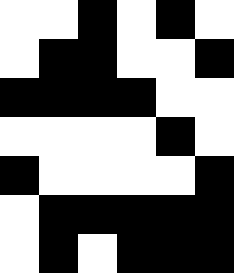[["white", "white", "black", "white", "black", "white"], ["white", "black", "black", "white", "white", "black"], ["black", "black", "black", "black", "white", "white"], ["white", "white", "white", "white", "black", "white"], ["black", "white", "white", "white", "white", "black"], ["white", "black", "black", "black", "black", "black"], ["white", "black", "white", "black", "black", "black"]]